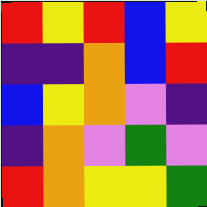[["red", "yellow", "red", "blue", "yellow"], ["indigo", "indigo", "orange", "blue", "red"], ["blue", "yellow", "orange", "violet", "indigo"], ["indigo", "orange", "violet", "green", "violet"], ["red", "orange", "yellow", "yellow", "green"]]